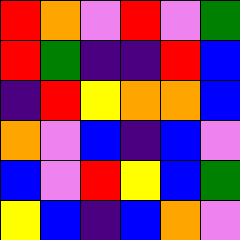[["red", "orange", "violet", "red", "violet", "green"], ["red", "green", "indigo", "indigo", "red", "blue"], ["indigo", "red", "yellow", "orange", "orange", "blue"], ["orange", "violet", "blue", "indigo", "blue", "violet"], ["blue", "violet", "red", "yellow", "blue", "green"], ["yellow", "blue", "indigo", "blue", "orange", "violet"]]